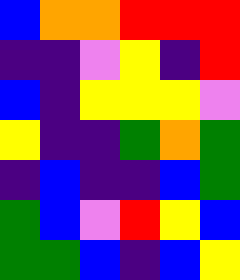[["blue", "orange", "orange", "red", "red", "red"], ["indigo", "indigo", "violet", "yellow", "indigo", "red"], ["blue", "indigo", "yellow", "yellow", "yellow", "violet"], ["yellow", "indigo", "indigo", "green", "orange", "green"], ["indigo", "blue", "indigo", "indigo", "blue", "green"], ["green", "blue", "violet", "red", "yellow", "blue"], ["green", "green", "blue", "indigo", "blue", "yellow"]]